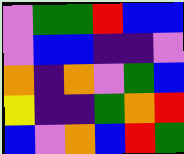[["violet", "green", "green", "red", "blue", "blue"], ["violet", "blue", "blue", "indigo", "indigo", "violet"], ["orange", "indigo", "orange", "violet", "green", "blue"], ["yellow", "indigo", "indigo", "green", "orange", "red"], ["blue", "violet", "orange", "blue", "red", "green"]]